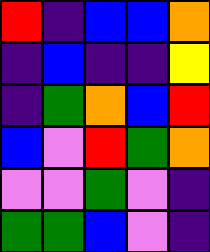[["red", "indigo", "blue", "blue", "orange"], ["indigo", "blue", "indigo", "indigo", "yellow"], ["indigo", "green", "orange", "blue", "red"], ["blue", "violet", "red", "green", "orange"], ["violet", "violet", "green", "violet", "indigo"], ["green", "green", "blue", "violet", "indigo"]]